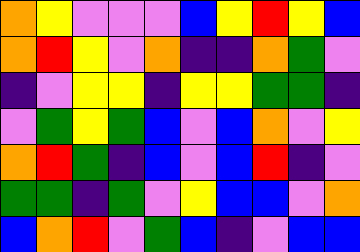[["orange", "yellow", "violet", "violet", "violet", "blue", "yellow", "red", "yellow", "blue"], ["orange", "red", "yellow", "violet", "orange", "indigo", "indigo", "orange", "green", "violet"], ["indigo", "violet", "yellow", "yellow", "indigo", "yellow", "yellow", "green", "green", "indigo"], ["violet", "green", "yellow", "green", "blue", "violet", "blue", "orange", "violet", "yellow"], ["orange", "red", "green", "indigo", "blue", "violet", "blue", "red", "indigo", "violet"], ["green", "green", "indigo", "green", "violet", "yellow", "blue", "blue", "violet", "orange"], ["blue", "orange", "red", "violet", "green", "blue", "indigo", "violet", "blue", "blue"]]